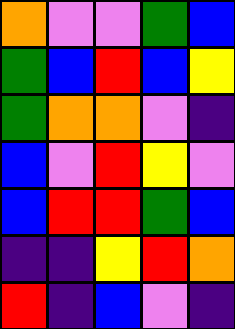[["orange", "violet", "violet", "green", "blue"], ["green", "blue", "red", "blue", "yellow"], ["green", "orange", "orange", "violet", "indigo"], ["blue", "violet", "red", "yellow", "violet"], ["blue", "red", "red", "green", "blue"], ["indigo", "indigo", "yellow", "red", "orange"], ["red", "indigo", "blue", "violet", "indigo"]]